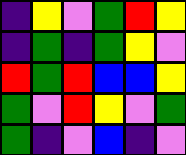[["indigo", "yellow", "violet", "green", "red", "yellow"], ["indigo", "green", "indigo", "green", "yellow", "violet"], ["red", "green", "red", "blue", "blue", "yellow"], ["green", "violet", "red", "yellow", "violet", "green"], ["green", "indigo", "violet", "blue", "indigo", "violet"]]